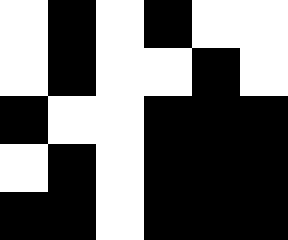[["white", "black", "white", "black", "white", "white"], ["white", "black", "white", "white", "black", "white"], ["black", "white", "white", "black", "black", "black"], ["white", "black", "white", "black", "black", "black"], ["black", "black", "white", "black", "black", "black"]]